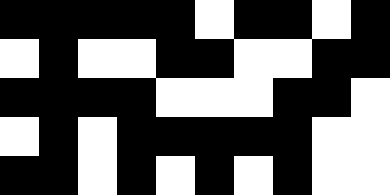[["black", "black", "black", "black", "black", "white", "black", "black", "white", "black"], ["white", "black", "white", "white", "black", "black", "white", "white", "black", "black"], ["black", "black", "black", "black", "white", "white", "white", "black", "black", "white"], ["white", "black", "white", "black", "black", "black", "black", "black", "white", "white"], ["black", "black", "white", "black", "white", "black", "white", "black", "white", "white"]]